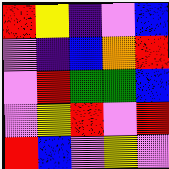[["red", "yellow", "indigo", "violet", "blue"], ["violet", "indigo", "blue", "orange", "red"], ["violet", "red", "green", "green", "blue"], ["violet", "yellow", "red", "violet", "red"], ["red", "blue", "violet", "yellow", "violet"]]